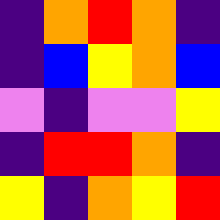[["indigo", "orange", "red", "orange", "indigo"], ["indigo", "blue", "yellow", "orange", "blue"], ["violet", "indigo", "violet", "violet", "yellow"], ["indigo", "red", "red", "orange", "indigo"], ["yellow", "indigo", "orange", "yellow", "red"]]